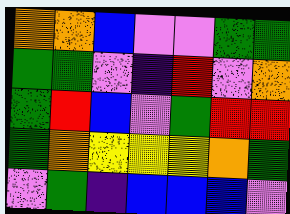[["orange", "orange", "blue", "violet", "violet", "green", "green"], ["green", "green", "violet", "indigo", "red", "violet", "orange"], ["green", "red", "blue", "violet", "green", "red", "red"], ["green", "orange", "yellow", "yellow", "yellow", "orange", "green"], ["violet", "green", "indigo", "blue", "blue", "blue", "violet"]]